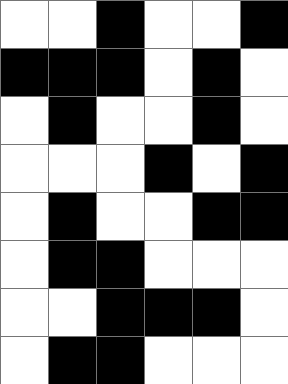[["white", "white", "black", "white", "white", "black"], ["black", "black", "black", "white", "black", "white"], ["white", "black", "white", "white", "black", "white"], ["white", "white", "white", "black", "white", "black"], ["white", "black", "white", "white", "black", "black"], ["white", "black", "black", "white", "white", "white"], ["white", "white", "black", "black", "black", "white"], ["white", "black", "black", "white", "white", "white"]]